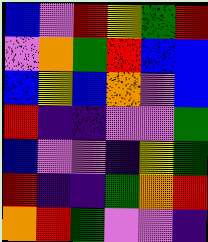[["blue", "violet", "red", "yellow", "green", "red"], ["violet", "orange", "green", "red", "blue", "blue"], ["blue", "yellow", "blue", "orange", "violet", "blue"], ["red", "indigo", "indigo", "violet", "violet", "green"], ["blue", "violet", "violet", "indigo", "yellow", "green"], ["red", "indigo", "indigo", "green", "orange", "red"], ["orange", "red", "green", "violet", "violet", "indigo"]]